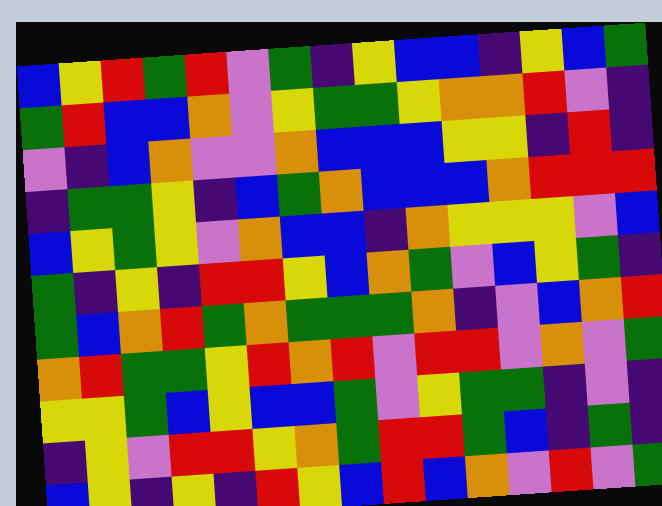[["blue", "yellow", "red", "green", "red", "violet", "green", "indigo", "yellow", "blue", "blue", "indigo", "yellow", "blue", "green"], ["green", "red", "blue", "blue", "orange", "violet", "yellow", "green", "green", "yellow", "orange", "orange", "red", "violet", "indigo"], ["violet", "indigo", "blue", "orange", "violet", "violet", "orange", "blue", "blue", "blue", "yellow", "yellow", "indigo", "red", "indigo"], ["indigo", "green", "green", "yellow", "indigo", "blue", "green", "orange", "blue", "blue", "blue", "orange", "red", "red", "red"], ["blue", "yellow", "green", "yellow", "violet", "orange", "blue", "blue", "indigo", "orange", "yellow", "yellow", "yellow", "violet", "blue"], ["green", "indigo", "yellow", "indigo", "red", "red", "yellow", "blue", "orange", "green", "violet", "blue", "yellow", "green", "indigo"], ["green", "blue", "orange", "red", "green", "orange", "green", "green", "green", "orange", "indigo", "violet", "blue", "orange", "red"], ["orange", "red", "green", "green", "yellow", "red", "orange", "red", "violet", "red", "red", "violet", "orange", "violet", "green"], ["yellow", "yellow", "green", "blue", "yellow", "blue", "blue", "green", "violet", "yellow", "green", "green", "indigo", "violet", "indigo"], ["indigo", "yellow", "violet", "red", "red", "yellow", "orange", "green", "red", "red", "green", "blue", "indigo", "green", "indigo"], ["blue", "yellow", "indigo", "yellow", "indigo", "red", "yellow", "blue", "red", "blue", "orange", "violet", "red", "violet", "green"]]